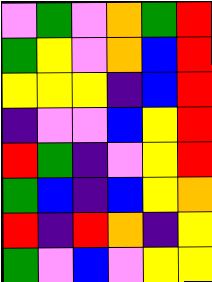[["violet", "green", "violet", "orange", "green", "red"], ["green", "yellow", "violet", "orange", "blue", "red"], ["yellow", "yellow", "yellow", "indigo", "blue", "red"], ["indigo", "violet", "violet", "blue", "yellow", "red"], ["red", "green", "indigo", "violet", "yellow", "red"], ["green", "blue", "indigo", "blue", "yellow", "orange"], ["red", "indigo", "red", "orange", "indigo", "yellow"], ["green", "violet", "blue", "violet", "yellow", "yellow"]]